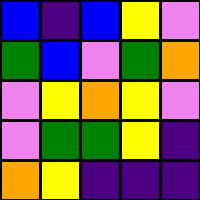[["blue", "indigo", "blue", "yellow", "violet"], ["green", "blue", "violet", "green", "orange"], ["violet", "yellow", "orange", "yellow", "violet"], ["violet", "green", "green", "yellow", "indigo"], ["orange", "yellow", "indigo", "indigo", "indigo"]]